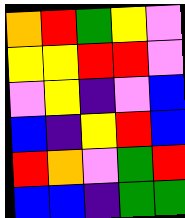[["orange", "red", "green", "yellow", "violet"], ["yellow", "yellow", "red", "red", "violet"], ["violet", "yellow", "indigo", "violet", "blue"], ["blue", "indigo", "yellow", "red", "blue"], ["red", "orange", "violet", "green", "red"], ["blue", "blue", "indigo", "green", "green"]]